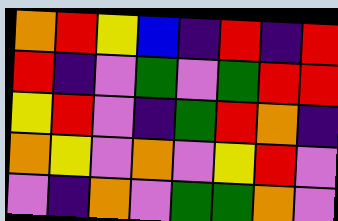[["orange", "red", "yellow", "blue", "indigo", "red", "indigo", "red"], ["red", "indigo", "violet", "green", "violet", "green", "red", "red"], ["yellow", "red", "violet", "indigo", "green", "red", "orange", "indigo"], ["orange", "yellow", "violet", "orange", "violet", "yellow", "red", "violet"], ["violet", "indigo", "orange", "violet", "green", "green", "orange", "violet"]]